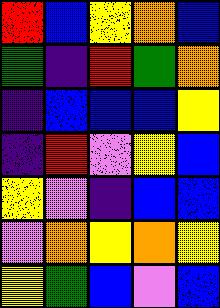[["red", "blue", "yellow", "orange", "blue"], ["green", "indigo", "red", "green", "orange"], ["indigo", "blue", "blue", "blue", "yellow"], ["indigo", "red", "violet", "yellow", "blue"], ["yellow", "violet", "indigo", "blue", "blue"], ["violet", "orange", "yellow", "orange", "yellow"], ["yellow", "green", "blue", "violet", "blue"]]